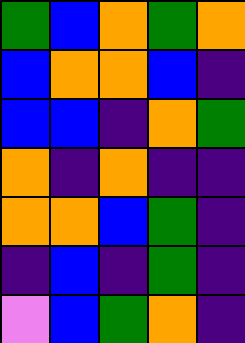[["green", "blue", "orange", "green", "orange"], ["blue", "orange", "orange", "blue", "indigo"], ["blue", "blue", "indigo", "orange", "green"], ["orange", "indigo", "orange", "indigo", "indigo"], ["orange", "orange", "blue", "green", "indigo"], ["indigo", "blue", "indigo", "green", "indigo"], ["violet", "blue", "green", "orange", "indigo"]]